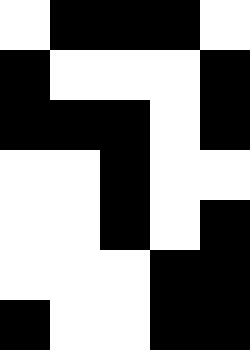[["white", "black", "black", "black", "white"], ["black", "white", "white", "white", "black"], ["black", "black", "black", "white", "black"], ["white", "white", "black", "white", "white"], ["white", "white", "black", "white", "black"], ["white", "white", "white", "black", "black"], ["black", "white", "white", "black", "black"]]